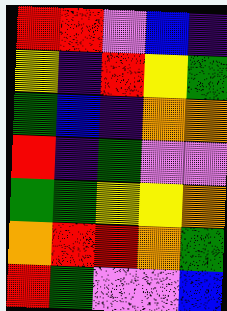[["red", "red", "violet", "blue", "indigo"], ["yellow", "indigo", "red", "yellow", "green"], ["green", "blue", "indigo", "orange", "orange"], ["red", "indigo", "green", "violet", "violet"], ["green", "green", "yellow", "yellow", "orange"], ["orange", "red", "red", "orange", "green"], ["red", "green", "violet", "violet", "blue"]]